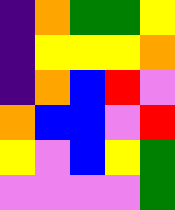[["indigo", "orange", "green", "green", "yellow"], ["indigo", "yellow", "yellow", "yellow", "orange"], ["indigo", "orange", "blue", "red", "violet"], ["orange", "blue", "blue", "violet", "red"], ["yellow", "violet", "blue", "yellow", "green"], ["violet", "violet", "violet", "violet", "green"]]